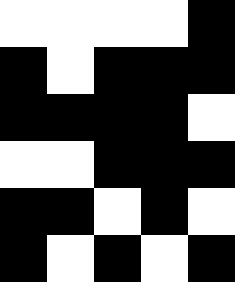[["white", "white", "white", "white", "black"], ["black", "white", "black", "black", "black"], ["black", "black", "black", "black", "white"], ["white", "white", "black", "black", "black"], ["black", "black", "white", "black", "white"], ["black", "white", "black", "white", "black"]]